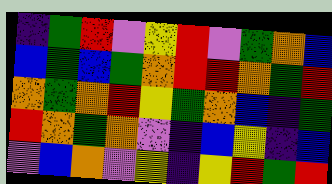[["indigo", "green", "red", "violet", "yellow", "red", "violet", "green", "orange", "blue"], ["blue", "green", "blue", "green", "orange", "red", "red", "orange", "green", "red"], ["orange", "green", "orange", "red", "yellow", "green", "orange", "blue", "indigo", "green"], ["red", "orange", "green", "orange", "violet", "indigo", "blue", "yellow", "indigo", "blue"], ["violet", "blue", "orange", "violet", "yellow", "indigo", "yellow", "red", "green", "red"]]